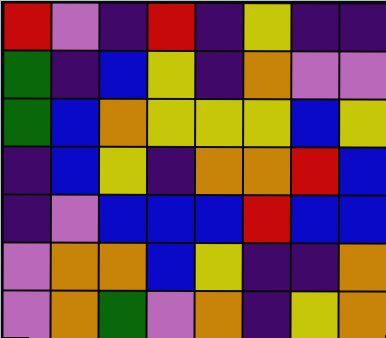[["red", "violet", "indigo", "red", "indigo", "yellow", "indigo", "indigo"], ["green", "indigo", "blue", "yellow", "indigo", "orange", "violet", "violet"], ["green", "blue", "orange", "yellow", "yellow", "yellow", "blue", "yellow"], ["indigo", "blue", "yellow", "indigo", "orange", "orange", "red", "blue"], ["indigo", "violet", "blue", "blue", "blue", "red", "blue", "blue"], ["violet", "orange", "orange", "blue", "yellow", "indigo", "indigo", "orange"], ["violet", "orange", "green", "violet", "orange", "indigo", "yellow", "orange"]]